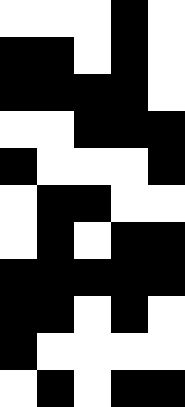[["white", "white", "white", "black", "white"], ["black", "black", "white", "black", "white"], ["black", "black", "black", "black", "white"], ["white", "white", "black", "black", "black"], ["black", "white", "white", "white", "black"], ["white", "black", "black", "white", "white"], ["white", "black", "white", "black", "black"], ["black", "black", "black", "black", "black"], ["black", "black", "white", "black", "white"], ["black", "white", "white", "white", "white"], ["white", "black", "white", "black", "black"]]